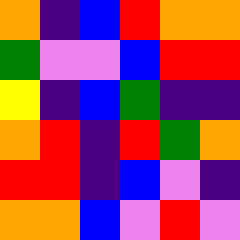[["orange", "indigo", "blue", "red", "orange", "orange"], ["green", "violet", "violet", "blue", "red", "red"], ["yellow", "indigo", "blue", "green", "indigo", "indigo"], ["orange", "red", "indigo", "red", "green", "orange"], ["red", "red", "indigo", "blue", "violet", "indigo"], ["orange", "orange", "blue", "violet", "red", "violet"]]